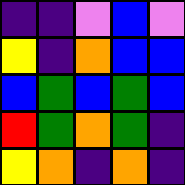[["indigo", "indigo", "violet", "blue", "violet"], ["yellow", "indigo", "orange", "blue", "blue"], ["blue", "green", "blue", "green", "blue"], ["red", "green", "orange", "green", "indigo"], ["yellow", "orange", "indigo", "orange", "indigo"]]